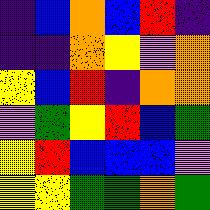[["indigo", "blue", "orange", "blue", "red", "indigo"], ["indigo", "indigo", "orange", "yellow", "violet", "orange"], ["yellow", "blue", "red", "indigo", "orange", "orange"], ["violet", "green", "yellow", "red", "blue", "green"], ["yellow", "red", "blue", "blue", "blue", "violet"], ["yellow", "yellow", "green", "green", "orange", "green"]]